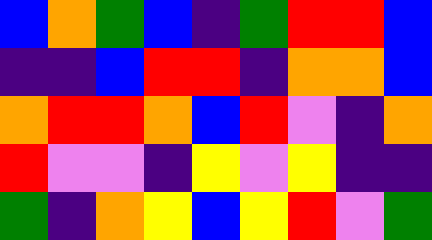[["blue", "orange", "green", "blue", "indigo", "green", "red", "red", "blue"], ["indigo", "indigo", "blue", "red", "red", "indigo", "orange", "orange", "blue"], ["orange", "red", "red", "orange", "blue", "red", "violet", "indigo", "orange"], ["red", "violet", "violet", "indigo", "yellow", "violet", "yellow", "indigo", "indigo"], ["green", "indigo", "orange", "yellow", "blue", "yellow", "red", "violet", "green"]]